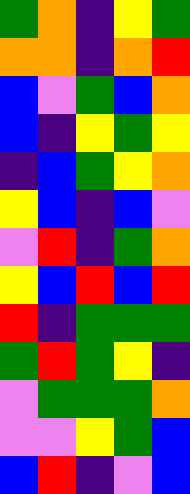[["green", "orange", "indigo", "yellow", "green"], ["orange", "orange", "indigo", "orange", "red"], ["blue", "violet", "green", "blue", "orange"], ["blue", "indigo", "yellow", "green", "yellow"], ["indigo", "blue", "green", "yellow", "orange"], ["yellow", "blue", "indigo", "blue", "violet"], ["violet", "red", "indigo", "green", "orange"], ["yellow", "blue", "red", "blue", "red"], ["red", "indigo", "green", "green", "green"], ["green", "red", "green", "yellow", "indigo"], ["violet", "green", "green", "green", "orange"], ["violet", "violet", "yellow", "green", "blue"], ["blue", "red", "indigo", "violet", "blue"]]